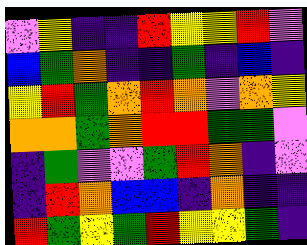[["violet", "yellow", "indigo", "indigo", "red", "yellow", "yellow", "red", "violet"], ["blue", "green", "orange", "indigo", "indigo", "green", "indigo", "blue", "indigo"], ["yellow", "red", "green", "orange", "red", "orange", "violet", "orange", "yellow"], ["orange", "orange", "green", "orange", "red", "red", "green", "green", "violet"], ["indigo", "green", "violet", "violet", "green", "red", "orange", "indigo", "violet"], ["indigo", "red", "orange", "blue", "blue", "indigo", "orange", "indigo", "indigo"], ["red", "green", "yellow", "green", "red", "yellow", "yellow", "green", "indigo"]]